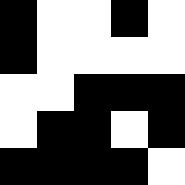[["black", "white", "white", "black", "white"], ["black", "white", "white", "white", "white"], ["white", "white", "black", "black", "black"], ["white", "black", "black", "white", "black"], ["black", "black", "black", "black", "white"]]